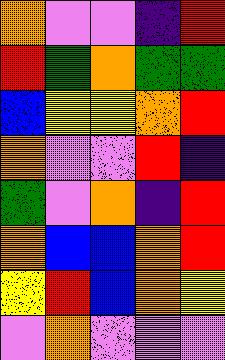[["orange", "violet", "violet", "indigo", "red"], ["red", "green", "orange", "green", "green"], ["blue", "yellow", "yellow", "orange", "red"], ["orange", "violet", "violet", "red", "indigo"], ["green", "violet", "orange", "indigo", "red"], ["orange", "blue", "blue", "orange", "red"], ["yellow", "red", "blue", "orange", "yellow"], ["violet", "orange", "violet", "violet", "violet"]]